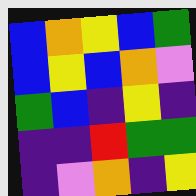[["blue", "orange", "yellow", "blue", "green"], ["blue", "yellow", "blue", "orange", "violet"], ["green", "blue", "indigo", "yellow", "indigo"], ["indigo", "indigo", "red", "green", "green"], ["indigo", "violet", "orange", "indigo", "yellow"]]